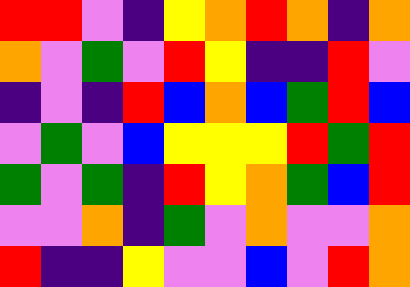[["red", "red", "violet", "indigo", "yellow", "orange", "red", "orange", "indigo", "orange"], ["orange", "violet", "green", "violet", "red", "yellow", "indigo", "indigo", "red", "violet"], ["indigo", "violet", "indigo", "red", "blue", "orange", "blue", "green", "red", "blue"], ["violet", "green", "violet", "blue", "yellow", "yellow", "yellow", "red", "green", "red"], ["green", "violet", "green", "indigo", "red", "yellow", "orange", "green", "blue", "red"], ["violet", "violet", "orange", "indigo", "green", "violet", "orange", "violet", "violet", "orange"], ["red", "indigo", "indigo", "yellow", "violet", "violet", "blue", "violet", "red", "orange"]]